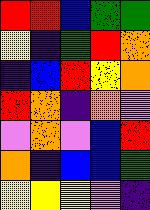[["red", "red", "blue", "green", "green"], ["yellow", "indigo", "green", "red", "orange"], ["indigo", "blue", "red", "yellow", "orange"], ["red", "orange", "indigo", "orange", "violet"], ["violet", "orange", "violet", "blue", "red"], ["orange", "indigo", "blue", "blue", "green"], ["yellow", "yellow", "yellow", "violet", "indigo"]]